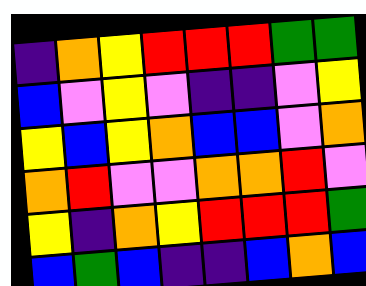[["indigo", "orange", "yellow", "red", "red", "red", "green", "green"], ["blue", "violet", "yellow", "violet", "indigo", "indigo", "violet", "yellow"], ["yellow", "blue", "yellow", "orange", "blue", "blue", "violet", "orange"], ["orange", "red", "violet", "violet", "orange", "orange", "red", "violet"], ["yellow", "indigo", "orange", "yellow", "red", "red", "red", "green"], ["blue", "green", "blue", "indigo", "indigo", "blue", "orange", "blue"]]